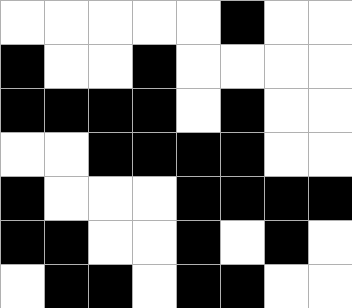[["white", "white", "white", "white", "white", "black", "white", "white"], ["black", "white", "white", "black", "white", "white", "white", "white"], ["black", "black", "black", "black", "white", "black", "white", "white"], ["white", "white", "black", "black", "black", "black", "white", "white"], ["black", "white", "white", "white", "black", "black", "black", "black"], ["black", "black", "white", "white", "black", "white", "black", "white"], ["white", "black", "black", "white", "black", "black", "white", "white"]]